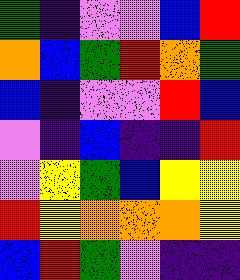[["green", "indigo", "violet", "violet", "blue", "red"], ["orange", "blue", "green", "red", "orange", "green"], ["blue", "indigo", "violet", "violet", "red", "blue"], ["violet", "indigo", "blue", "indigo", "indigo", "red"], ["violet", "yellow", "green", "blue", "yellow", "yellow"], ["red", "yellow", "orange", "orange", "orange", "yellow"], ["blue", "red", "green", "violet", "indigo", "indigo"]]